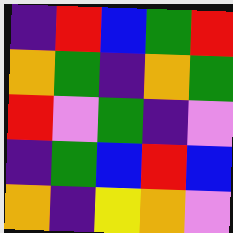[["indigo", "red", "blue", "green", "red"], ["orange", "green", "indigo", "orange", "green"], ["red", "violet", "green", "indigo", "violet"], ["indigo", "green", "blue", "red", "blue"], ["orange", "indigo", "yellow", "orange", "violet"]]